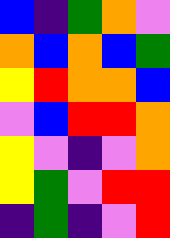[["blue", "indigo", "green", "orange", "violet"], ["orange", "blue", "orange", "blue", "green"], ["yellow", "red", "orange", "orange", "blue"], ["violet", "blue", "red", "red", "orange"], ["yellow", "violet", "indigo", "violet", "orange"], ["yellow", "green", "violet", "red", "red"], ["indigo", "green", "indigo", "violet", "red"]]